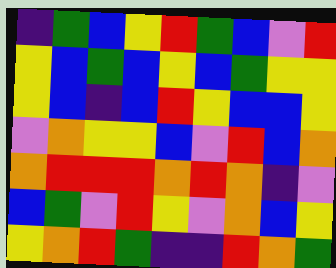[["indigo", "green", "blue", "yellow", "red", "green", "blue", "violet", "red"], ["yellow", "blue", "green", "blue", "yellow", "blue", "green", "yellow", "yellow"], ["yellow", "blue", "indigo", "blue", "red", "yellow", "blue", "blue", "yellow"], ["violet", "orange", "yellow", "yellow", "blue", "violet", "red", "blue", "orange"], ["orange", "red", "red", "red", "orange", "red", "orange", "indigo", "violet"], ["blue", "green", "violet", "red", "yellow", "violet", "orange", "blue", "yellow"], ["yellow", "orange", "red", "green", "indigo", "indigo", "red", "orange", "green"]]